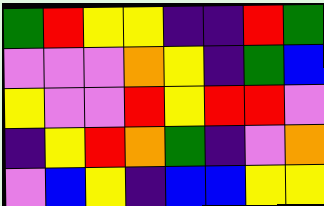[["green", "red", "yellow", "yellow", "indigo", "indigo", "red", "green"], ["violet", "violet", "violet", "orange", "yellow", "indigo", "green", "blue"], ["yellow", "violet", "violet", "red", "yellow", "red", "red", "violet"], ["indigo", "yellow", "red", "orange", "green", "indigo", "violet", "orange"], ["violet", "blue", "yellow", "indigo", "blue", "blue", "yellow", "yellow"]]